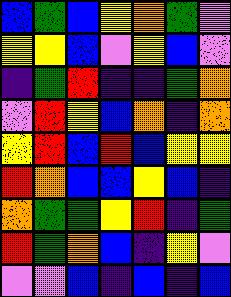[["blue", "green", "blue", "yellow", "orange", "green", "violet"], ["yellow", "yellow", "blue", "violet", "yellow", "blue", "violet"], ["indigo", "green", "red", "indigo", "indigo", "green", "orange"], ["violet", "red", "yellow", "blue", "orange", "indigo", "orange"], ["yellow", "red", "blue", "red", "blue", "yellow", "yellow"], ["red", "orange", "blue", "blue", "yellow", "blue", "indigo"], ["orange", "green", "green", "yellow", "red", "indigo", "green"], ["red", "green", "orange", "blue", "indigo", "yellow", "violet"], ["violet", "violet", "blue", "indigo", "blue", "indigo", "blue"]]